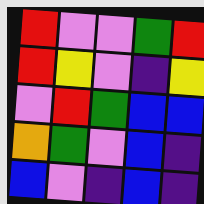[["red", "violet", "violet", "green", "red"], ["red", "yellow", "violet", "indigo", "yellow"], ["violet", "red", "green", "blue", "blue"], ["orange", "green", "violet", "blue", "indigo"], ["blue", "violet", "indigo", "blue", "indigo"]]